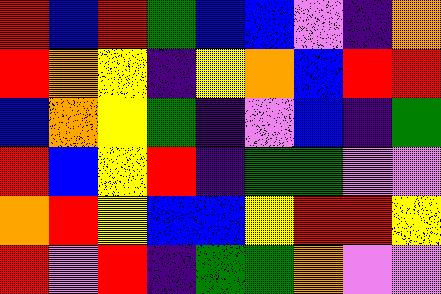[["red", "blue", "red", "green", "blue", "blue", "violet", "indigo", "orange"], ["red", "orange", "yellow", "indigo", "yellow", "orange", "blue", "red", "red"], ["blue", "orange", "yellow", "green", "indigo", "violet", "blue", "indigo", "green"], ["red", "blue", "yellow", "red", "indigo", "green", "green", "violet", "violet"], ["orange", "red", "yellow", "blue", "blue", "yellow", "red", "red", "yellow"], ["red", "violet", "red", "indigo", "green", "green", "orange", "violet", "violet"]]